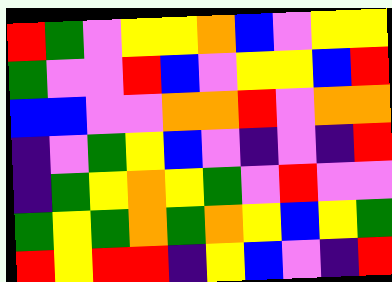[["red", "green", "violet", "yellow", "yellow", "orange", "blue", "violet", "yellow", "yellow"], ["green", "violet", "violet", "red", "blue", "violet", "yellow", "yellow", "blue", "red"], ["blue", "blue", "violet", "violet", "orange", "orange", "red", "violet", "orange", "orange"], ["indigo", "violet", "green", "yellow", "blue", "violet", "indigo", "violet", "indigo", "red"], ["indigo", "green", "yellow", "orange", "yellow", "green", "violet", "red", "violet", "violet"], ["green", "yellow", "green", "orange", "green", "orange", "yellow", "blue", "yellow", "green"], ["red", "yellow", "red", "red", "indigo", "yellow", "blue", "violet", "indigo", "red"]]